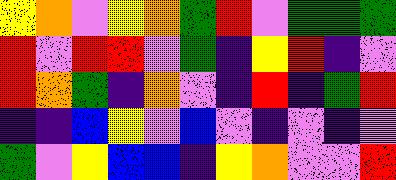[["yellow", "orange", "violet", "yellow", "orange", "green", "red", "violet", "green", "green", "green"], ["red", "violet", "red", "red", "violet", "green", "indigo", "yellow", "red", "indigo", "violet"], ["red", "orange", "green", "indigo", "orange", "violet", "indigo", "red", "indigo", "green", "red"], ["indigo", "indigo", "blue", "yellow", "violet", "blue", "violet", "indigo", "violet", "indigo", "violet"], ["green", "violet", "yellow", "blue", "blue", "indigo", "yellow", "orange", "violet", "violet", "red"]]